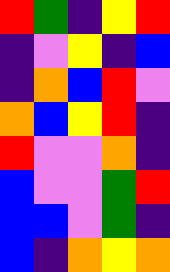[["red", "green", "indigo", "yellow", "red"], ["indigo", "violet", "yellow", "indigo", "blue"], ["indigo", "orange", "blue", "red", "violet"], ["orange", "blue", "yellow", "red", "indigo"], ["red", "violet", "violet", "orange", "indigo"], ["blue", "violet", "violet", "green", "red"], ["blue", "blue", "violet", "green", "indigo"], ["blue", "indigo", "orange", "yellow", "orange"]]